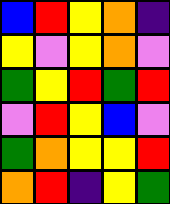[["blue", "red", "yellow", "orange", "indigo"], ["yellow", "violet", "yellow", "orange", "violet"], ["green", "yellow", "red", "green", "red"], ["violet", "red", "yellow", "blue", "violet"], ["green", "orange", "yellow", "yellow", "red"], ["orange", "red", "indigo", "yellow", "green"]]